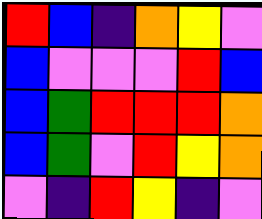[["red", "blue", "indigo", "orange", "yellow", "violet"], ["blue", "violet", "violet", "violet", "red", "blue"], ["blue", "green", "red", "red", "red", "orange"], ["blue", "green", "violet", "red", "yellow", "orange"], ["violet", "indigo", "red", "yellow", "indigo", "violet"]]